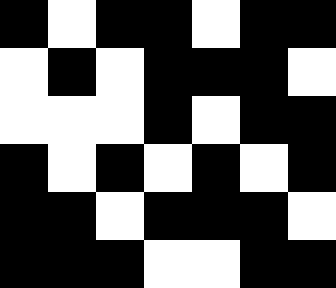[["black", "white", "black", "black", "white", "black", "black"], ["white", "black", "white", "black", "black", "black", "white"], ["white", "white", "white", "black", "white", "black", "black"], ["black", "white", "black", "white", "black", "white", "black"], ["black", "black", "white", "black", "black", "black", "white"], ["black", "black", "black", "white", "white", "black", "black"]]